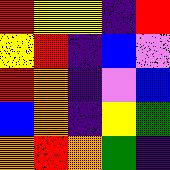[["red", "yellow", "yellow", "indigo", "red"], ["yellow", "red", "indigo", "blue", "violet"], ["red", "orange", "indigo", "violet", "blue"], ["blue", "orange", "indigo", "yellow", "green"], ["orange", "red", "orange", "green", "indigo"]]